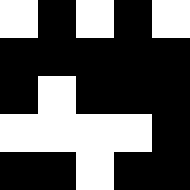[["white", "black", "white", "black", "white"], ["black", "black", "black", "black", "black"], ["black", "white", "black", "black", "black"], ["white", "white", "white", "white", "black"], ["black", "black", "white", "black", "black"]]